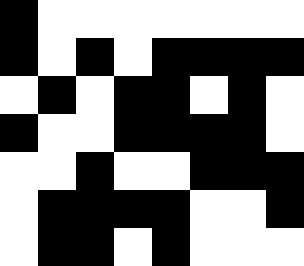[["black", "white", "white", "white", "white", "white", "white", "white"], ["black", "white", "black", "white", "black", "black", "black", "black"], ["white", "black", "white", "black", "black", "white", "black", "white"], ["black", "white", "white", "black", "black", "black", "black", "white"], ["white", "white", "black", "white", "white", "black", "black", "black"], ["white", "black", "black", "black", "black", "white", "white", "black"], ["white", "black", "black", "white", "black", "white", "white", "white"]]